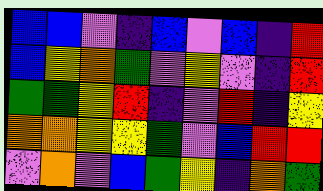[["blue", "blue", "violet", "indigo", "blue", "violet", "blue", "indigo", "red"], ["blue", "yellow", "orange", "green", "violet", "yellow", "violet", "indigo", "red"], ["green", "green", "yellow", "red", "indigo", "violet", "red", "indigo", "yellow"], ["orange", "orange", "yellow", "yellow", "green", "violet", "blue", "red", "red"], ["violet", "orange", "violet", "blue", "green", "yellow", "indigo", "orange", "green"]]